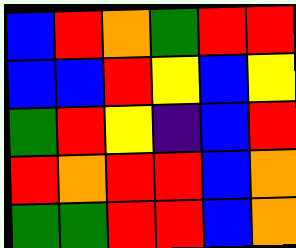[["blue", "red", "orange", "green", "red", "red"], ["blue", "blue", "red", "yellow", "blue", "yellow"], ["green", "red", "yellow", "indigo", "blue", "red"], ["red", "orange", "red", "red", "blue", "orange"], ["green", "green", "red", "red", "blue", "orange"]]